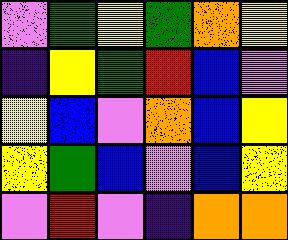[["violet", "green", "yellow", "green", "orange", "yellow"], ["indigo", "yellow", "green", "red", "blue", "violet"], ["yellow", "blue", "violet", "orange", "blue", "yellow"], ["yellow", "green", "blue", "violet", "blue", "yellow"], ["violet", "red", "violet", "indigo", "orange", "orange"]]